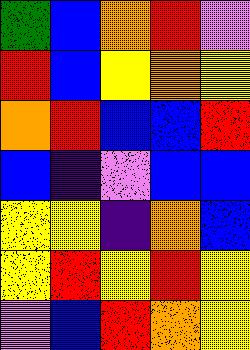[["green", "blue", "orange", "red", "violet"], ["red", "blue", "yellow", "orange", "yellow"], ["orange", "red", "blue", "blue", "red"], ["blue", "indigo", "violet", "blue", "blue"], ["yellow", "yellow", "indigo", "orange", "blue"], ["yellow", "red", "yellow", "red", "yellow"], ["violet", "blue", "red", "orange", "yellow"]]